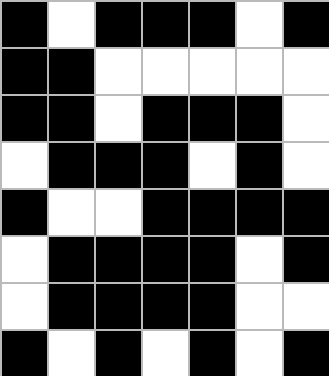[["black", "white", "black", "black", "black", "white", "black"], ["black", "black", "white", "white", "white", "white", "white"], ["black", "black", "white", "black", "black", "black", "white"], ["white", "black", "black", "black", "white", "black", "white"], ["black", "white", "white", "black", "black", "black", "black"], ["white", "black", "black", "black", "black", "white", "black"], ["white", "black", "black", "black", "black", "white", "white"], ["black", "white", "black", "white", "black", "white", "black"]]